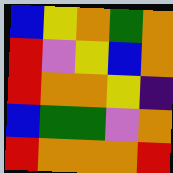[["blue", "yellow", "orange", "green", "orange"], ["red", "violet", "yellow", "blue", "orange"], ["red", "orange", "orange", "yellow", "indigo"], ["blue", "green", "green", "violet", "orange"], ["red", "orange", "orange", "orange", "red"]]